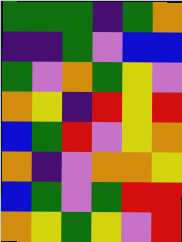[["green", "green", "green", "indigo", "green", "orange"], ["indigo", "indigo", "green", "violet", "blue", "blue"], ["green", "violet", "orange", "green", "yellow", "violet"], ["orange", "yellow", "indigo", "red", "yellow", "red"], ["blue", "green", "red", "violet", "yellow", "orange"], ["orange", "indigo", "violet", "orange", "orange", "yellow"], ["blue", "green", "violet", "green", "red", "red"], ["orange", "yellow", "green", "yellow", "violet", "red"]]